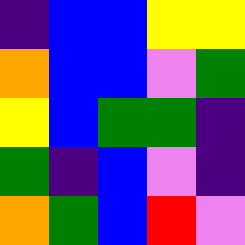[["indigo", "blue", "blue", "yellow", "yellow"], ["orange", "blue", "blue", "violet", "green"], ["yellow", "blue", "green", "green", "indigo"], ["green", "indigo", "blue", "violet", "indigo"], ["orange", "green", "blue", "red", "violet"]]